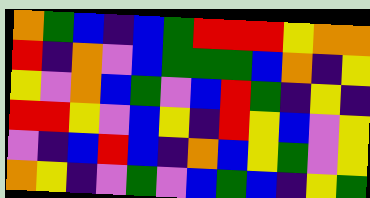[["orange", "green", "blue", "indigo", "blue", "green", "red", "red", "red", "yellow", "orange", "orange"], ["red", "indigo", "orange", "violet", "blue", "green", "green", "green", "blue", "orange", "indigo", "yellow"], ["yellow", "violet", "orange", "blue", "green", "violet", "blue", "red", "green", "indigo", "yellow", "indigo"], ["red", "red", "yellow", "violet", "blue", "yellow", "indigo", "red", "yellow", "blue", "violet", "yellow"], ["violet", "indigo", "blue", "red", "blue", "indigo", "orange", "blue", "yellow", "green", "violet", "yellow"], ["orange", "yellow", "indigo", "violet", "green", "violet", "blue", "green", "blue", "indigo", "yellow", "green"]]